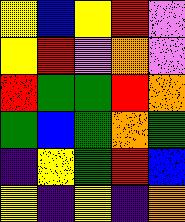[["yellow", "blue", "yellow", "red", "violet"], ["yellow", "red", "violet", "orange", "violet"], ["red", "green", "green", "red", "orange"], ["green", "blue", "green", "orange", "green"], ["indigo", "yellow", "green", "red", "blue"], ["yellow", "indigo", "yellow", "indigo", "orange"]]